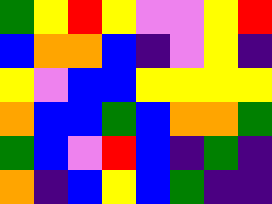[["green", "yellow", "red", "yellow", "violet", "violet", "yellow", "red"], ["blue", "orange", "orange", "blue", "indigo", "violet", "yellow", "indigo"], ["yellow", "violet", "blue", "blue", "yellow", "yellow", "yellow", "yellow"], ["orange", "blue", "blue", "green", "blue", "orange", "orange", "green"], ["green", "blue", "violet", "red", "blue", "indigo", "green", "indigo"], ["orange", "indigo", "blue", "yellow", "blue", "green", "indigo", "indigo"]]